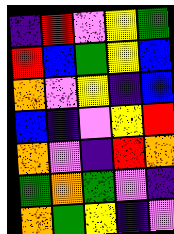[["indigo", "red", "violet", "yellow", "green"], ["red", "blue", "green", "yellow", "blue"], ["orange", "violet", "yellow", "indigo", "blue"], ["blue", "indigo", "violet", "yellow", "red"], ["orange", "violet", "indigo", "red", "orange"], ["green", "orange", "green", "violet", "indigo"], ["orange", "green", "yellow", "indigo", "violet"]]